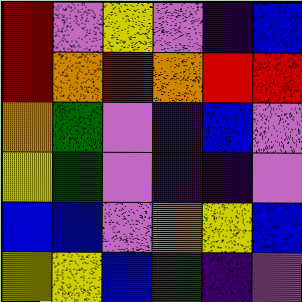[["red", "violet", "yellow", "violet", "indigo", "blue"], ["red", "orange", "red", "orange", "red", "red"], ["orange", "green", "violet", "indigo", "blue", "violet"], ["yellow", "green", "violet", "indigo", "indigo", "violet"], ["blue", "blue", "violet", "orange", "yellow", "blue"], ["yellow", "yellow", "blue", "green", "indigo", "violet"]]